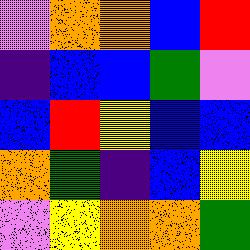[["violet", "orange", "orange", "blue", "red"], ["indigo", "blue", "blue", "green", "violet"], ["blue", "red", "yellow", "blue", "blue"], ["orange", "green", "indigo", "blue", "yellow"], ["violet", "yellow", "orange", "orange", "green"]]